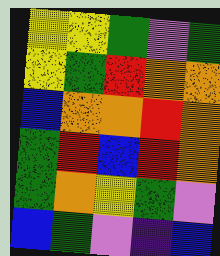[["yellow", "yellow", "green", "violet", "green"], ["yellow", "green", "red", "orange", "orange"], ["blue", "orange", "orange", "red", "orange"], ["green", "red", "blue", "red", "orange"], ["green", "orange", "yellow", "green", "violet"], ["blue", "green", "violet", "indigo", "blue"]]